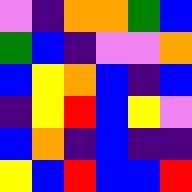[["violet", "indigo", "orange", "orange", "green", "blue"], ["green", "blue", "indigo", "violet", "violet", "orange"], ["blue", "yellow", "orange", "blue", "indigo", "blue"], ["indigo", "yellow", "red", "blue", "yellow", "violet"], ["blue", "orange", "indigo", "blue", "indigo", "indigo"], ["yellow", "blue", "red", "blue", "blue", "red"]]